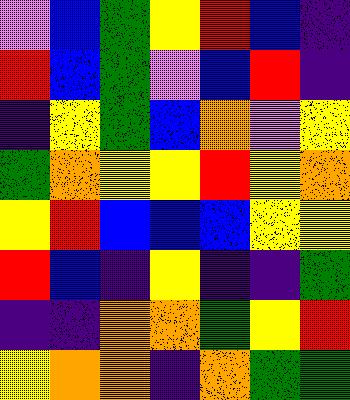[["violet", "blue", "green", "yellow", "red", "blue", "indigo"], ["red", "blue", "green", "violet", "blue", "red", "indigo"], ["indigo", "yellow", "green", "blue", "orange", "violet", "yellow"], ["green", "orange", "yellow", "yellow", "red", "yellow", "orange"], ["yellow", "red", "blue", "blue", "blue", "yellow", "yellow"], ["red", "blue", "indigo", "yellow", "indigo", "indigo", "green"], ["indigo", "indigo", "orange", "orange", "green", "yellow", "red"], ["yellow", "orange", "orange", "indigo", "orange", "green", "green"]]